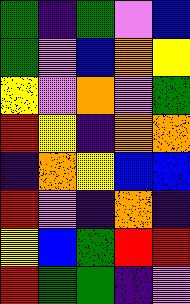[["green", "indigo", "green", "violet", "blue"], ["green", "violet", "blue", "orange", "yellow"], ["yellow", "violet", "orange", "violet", "green"], ["red", "yellow", "indigo", "orange", "orange"], ["indigo", "orange", "yellow", "blue", "blue"], ["red", "violet", "indigo", "orange", "indigo"], ["yellow", "blue", "green", "red", "red"], ["red", "green", "green", "indigo", "violet"]]